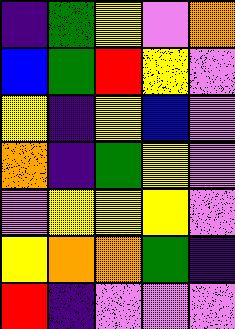[["indigo", "green", "yellow", "violet", "orange"], ["blue", "green", "red", "yellow", "violet"], ["yellow", "indigo", "yellow", "blue", "violet"], ["orange", "indigo", "green", "yellow", "violet"], ["violet", "yellow", "yellow", "yellow", "violet"], ["yellow", "orange", "orange", "green", "indigo"], ["red", "indigo", "violet", "violet", "violet"]]